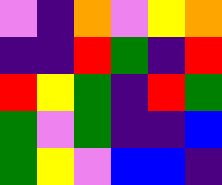[["violet", "indigo", "orange", "violet", "yellow", "orange"], ["indigo", "indigo", "red", "green", "indigo", "red"], ["red", "yellow", "green", "indigo", "red", "green"], ["green", "violet", "green", "indigo", "indigo", "blue"], ["green", "yellow", "violet", "blue", "blue", "indigo"]]